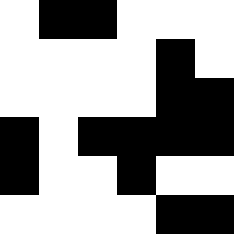[["white", "black", "black", "white", "white", "white"], ["white", "white", "white", "white", "black", "white"], ["white", "white", "white", "white", "black", "black"], ["black", "white", "black", "black", "black", "black"], ["black", "white", "white", "black", "white", "white"], ["white", "white", "white", "white", "black", "black"]]